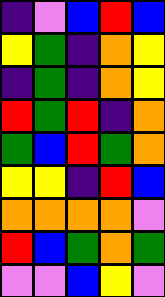[["indigo", "violet", "blue", "red", "blue"], ["yellow", "green", "indigo", "orange", "yellow"], ["indigo", "green", "indigo", "orange", "yellow"], ["red", "green", "red", "indigo", "orange"], ["green", "blue", "red", "green", "orange"], ["yellow", "yellow", "indigo", "red", "blue"], ["orange", "orange", "orange", "orange", "violet"], ["red", "blue", "green", "orange", "green"], ["violet", "violet", "blue", "yellow", "violet"]]